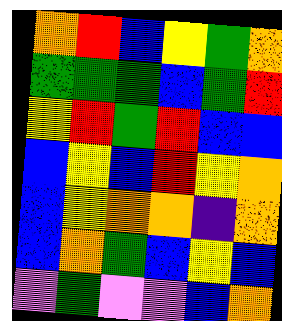[["orange", "red", "blue", "yellow", "green", "orange"], ["green", "green", "green", "blue", "green", "red"], ["yellow", "red", "green", "red", "blue", "blue"], ["blue", "yellow", "blue", "red", "yellow", "orange"], ["blue", "yellow", "orange", "orange", "indigo", "orange"], ["blue", "orange", "green", "blue", "yellow", "blue"], ["violet", "green", "violet", "violet", "blue", "orange"]]